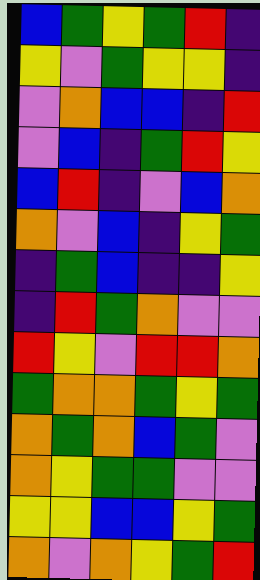[["blue", "green", "yellow", "green", "red", "indigo"], ["yellow", "violet", "green", "yellow", "yellow", "indigo"], ["violet", "orange", "blue", "blue", "indigo", "red"], ["violet", "blue", "indigo", "green", "red", "yellow"], ["blue", "red", "indigo", "violet", "blue", "orange"], ["orange", "violet", "blue", "indigo", "yellow", "green"], ["indigo", "green", "blue", "indigo", "indigo", "yellow"], ["indigo", "red", "green", "orange", "violet", "violet"], ["red", "yellow", "violet", "red", "red", "orange"], ["green", "orange", "orange", "green", "yellow", "green"], ["orange", "green", "orange", "blue", "green", "violet"], ["orange", "yellow", "green", "green", "violet", "violet"], ["yellow", "yellow", "blue", "blue", "yellow", "green"], ["orange", "violet", "orange", "yellow", "green", "red"]]